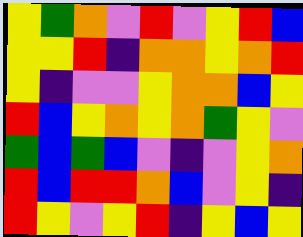[["yellow", "green", "orange", "violet", "red", "violet", "yellow", "red", "blue"], ["yellow", "yellow", "red", "indigo", "orange", "orange", "yellow", "orange", "red"], ["yellow", "indigo", "violet", "violet", "yellow", "orange", "orange", "blue", "yellow"], ["red", "blue", "yellow", "orange", "yellow", "orange", "green", "yellow", "violet"], ["green", "blue", "green", "blue", "violet", "indigo", "violet", "yellow", "orange"], ["red", "blue", "red", "red", "orange", "blue", "violet", "yellow", "indigo"], ["red", "yellow", "violet", "yellow", "red", "indigo", "yellow", "blue", "yellow"]]